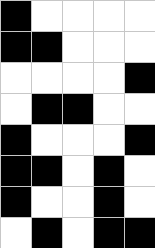[["black", "white", "white", "white", "white"], ["black", "black", "white", "white", "white"], ["white", "white", "white", "white", "black"], ["white", "black", "black", "white", "white"], ["black", "white", "white", "white", "black"], ["black", "black", "white", "black", "white"], ["black", "white", "white", "black", "white"], ["white", "black", "white", "black", "black"]]